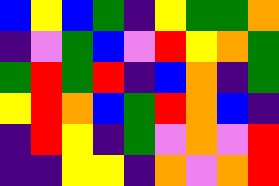[["blue", "yellow", "blue", "green", "indigo", "yellow", "green", "green", "orange"], ["indigo", "violet", "green", "blue", "violet", "red", "yellow", "orange", "green"], ["green", "red", "green", "red", "indigo", "blue", "orange", "indigo", "green"], ["yellow", "red", "orange", "blue", "green", "red", "orange", "blue", "indigo"], ["indigo", "red", "yellow", "indigo", "green", "violet", "orange", "violet", "red"], ["indigo", "indigo", "yellow", "yellow", "indigo", "orange", "violet", "orange", "red"]]